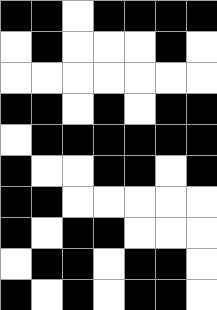[["black", "black", "white", "black", "black", "black", "black"], ["white", "black", "white", "white", "white", "black", "white"], ["white", "white", "white", "white", "white", "white", "white"], ["black", "black", "white", "black", "white", "black", "black"], ["white", "black", "black", "black", "black", "black", "black"], ["black", "white", "white", "black", "black", "white", "black"], ["black", "black", "white", "white", "white", "white", "white"], ["black", "white", "black", "black", "white", "white", "white"], ["white", "black", "black", "white", "black", "black", "white"], ["black", "white", "black", "white", "black", "black", "white"]]